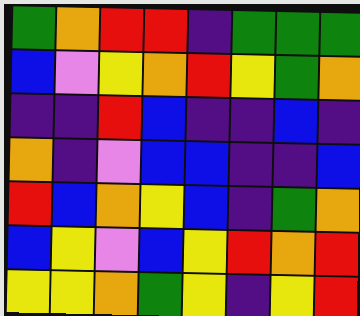[["green", "orange", "red", "red", "indigo", "green", "green", "green"], ["blue", "violet", "yellow", "orange", "red", "yellow", "green", "orange"], ["indigo", "indigo", "red", "blue", "indigo", "indigo", "blue", "indigo"], ["orange", "indigo", "violet", "blue", "blue", "indigo", "indigo", "blue"], ["red", "blue", "orange", "yellow", "blue", "indigo", "green", "orange"], ["blue", "yellow", "violet", "blue", "yellow", "red", "orange", "red"], ["yellow", "yellow", "orange", "green", "yellow", "indigo", "yellow", "red"]]